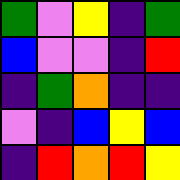[["green", "violet", "yellow", "indigo", "green"], ["blue", "violet", "violet", "indigo", "red"], ["indigo", "green", "orange", "indigo", "indigo"], ["violet", "indigo", "blue", "yellow", "blue"], ["indigo", "red", "orange", "red", "yellow"]]